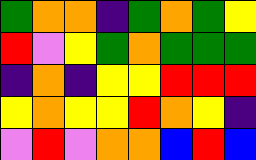[["green", "orange", "orange", "indigo", "green", "orange", "green", "yellow"], ["red", "violet", "yellow", "green", "orange", "green", "green", "green"], ["indigo", "orange", "indigo", "yellow", "yellow", "red", "red", "red"], ["yellow", "orange", "yellow", "yellow", "red", "orange", "yellow", "indigo"], ["violet", "red", "violet", "orange", "orange", "blue", "red", "blue"]]